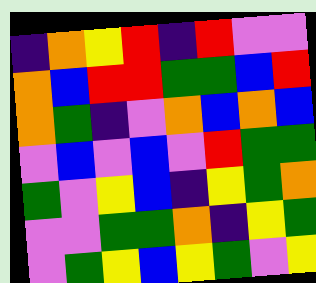[["indigo", "orange", "yellow", "red", "indigo", "red", "violet", "violet"], ["orange", "blue", "red", "red", "green", "green", "blue", "red"], ["orange", "green", "indigo", "violet", "orange", "blue", "orange", "blue"], ["violet", "blue", "violet", "blue", "violet", "red", "green", "green"], ["green", "violet", "yellow", "blue", "indigo", "yellow", "green", "orange"], ["violet", "violet", "green", "green", "orange", "indigo", "yellow", "green"], ["violet", "green", "yellow", "blue", "yellow", "green", "violet", "yellow"]]